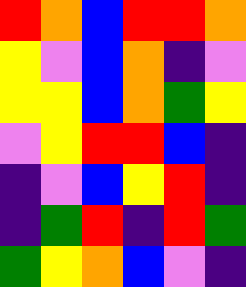[["red", "orange", "blue", "red", "red", "orange"], ["yellow", "violet", "blue", "orange", "indigo", "violet"], ["yellow", "yellow", "blue", "orange", "green", "yellow"], ["violet", "yellow", "red", "red", "blue", "indigo"], ["indigo", "violet", "blue", "yellow", "red", "indigo"], ["indigo", "green", "red", "indigo", "red", "green"], ["green", "yellow", "orange", "blue", "violet", "indigo"]]